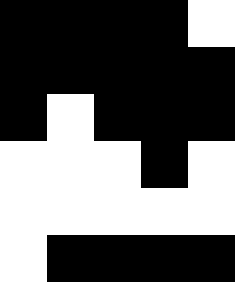[["black", "black", "black", "black", "white"], ["black", "black", "black", "black", "black"], ["black", "white", "black", "black", "black"], ["white", "white", "white", "black", "white"], ["white", "white", "white", "white", "white"], ["white", "black", "black", "black", "black"]]